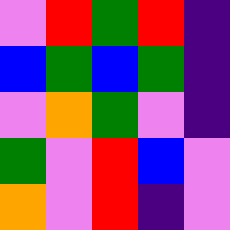[["violet", "red", "green", "red", "indigo"], ["blue", "green", "blue", "green", "indigo"], ["violet", "orange", "green", "violet", "indigo"], ["green", "violet", "red", "blue", "violet"], ["orange", "violet", "red", "indigo", "violet"]]